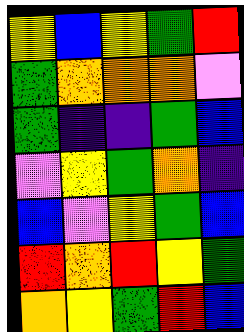[["yellow", "blue", "yellow", "green", "red"], ["green", "orange", "orange", "orange", "violet"], ["green", "indigo", "indigo", "green", "blue"], ["violet", "yellow", "green", "orange", "indigo"], ["blue", "violet", "yellow", "green", "blue"], ["red", "orange", "red", "yellow", "green"], ["orange", "yellow", "green", "red", "blue"]]